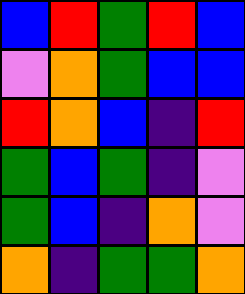[["blue", "red", "green", "red", "blue"], ["violet", "orange", "green", "blue", "blue"], ["red", "orange", "blue", "indigo", "red"], ["green", "blue", "green", "indigo", "violet"], ["green", "blue", "indigo", "orange", "violet"], ["orange", "indigo", "green", "green", "orange"]]